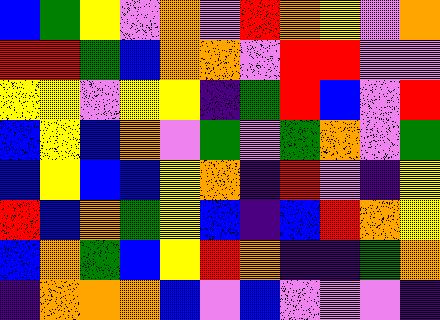[["blue", "green", "yellow", "violet", "orange", "violet", "red", "orange", "yellow", "violet", "orange"], ["red", "red", "green", "blue", "orange", "orange", "violet", "red", "red", "violet", "violet"], ["yellow", "yellow", "violet", "yellow", "yellow", "indigo", "green", "red", "blue", "violet", "red"], ["blue", "yellow", "blue", "orange", "violet", "green", "violet", "green", "orange", "violet", "green"], ["blue", "yellow", "blue", "blue", "yellow", "orange", "indigo", "red", "violet", "indigo", "yellow"], ["red", "blue", "orange", "green", "yellow", "blue", "indigo", "blue", "red", "orange", "yellow"], ["blue", "orange", "green", "blue", "yellow", "red", "orange", "indigo", "indigo", "green", "orange"], ["indigo", "orange", "orange", "orange", "blue", "violet", "blue", "violet", "violet", "violet", "indigo"]]